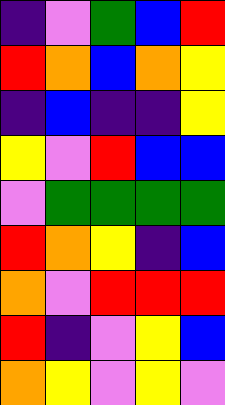[["indigo", "violet", "green", "blue", "red"], ["red", "orange", "blue", "orange", "yellow"], ["indigo", "blue", "indigo", "indigo", "yellow"], ["yellow", "violet", "red", "blue", "blue"], ["violet", "green", "green", "green", "green"], ["red", "orange", "yellow", "indigo", "blue"], ["orange", "violet", "red", "red", "red"], ["red", "indigo", "violet", "yellow", "blue"], ["orange", "yellow", "violet", "yellow", "violet"]]